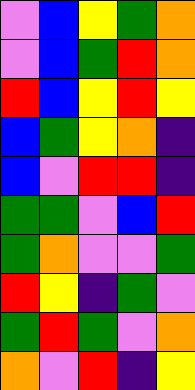[["violet", "blue", "yellow", "green", "orange"], ["violet", "blue", "green", "red", "orange"], ["red", "blue", "yellow", "red", "yellow"], ["blue", "green", "yellow", "orange", "indigo"], ["blue", "violet", "red", "red", "indigo"], ["green", "green", "violet", "blue", "red"], ["green", "orange", "violet", "violet", "green"], ["red", "yellow", "indigo", "green", "violet"], ["green", "red", "green", "violet", "orange"], ["orange", "violet", "red", "indigo", "yellow"]]